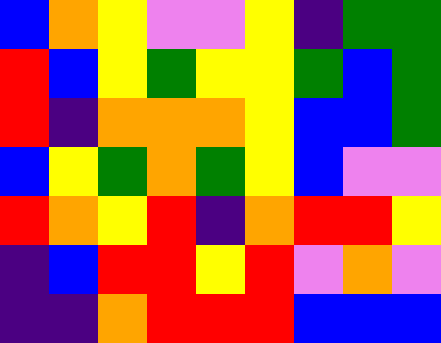[["blue", "orange", "yellow", "violet", "violet", "yellow", "indigo", "green", "green"], ["red", "blue", "yellow", "green", "yellow", "yellow", "green", "blue", "green"], ["red", "indigo", "orange", "orange", "orange", "yellow", "blue", "blue", "green"], ["blue", "yellow", "green", "orange", "green", "yellow", "blue", "violet", "violet"], ["red", "orange", "yellow", "red", "indigo", "orange", "red", "red", "yellow"], ["indigo", "blue", "red", "red", "yellow", "red", "violet", "orange", "violet"], ["indigo", "indigo", "orange", "red", "red", "red", "blue", "blue", "blue"]]